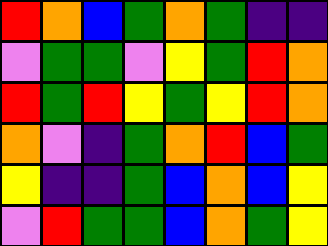[["red", "orange", "blue", "green", "orange", "green", "indigo", "indigo"], ["violet", "green", "green", "violet", "yellow", "green", "red", "orange"], ["red", "green", "red", "yellow", "green", "yellow", "red", "orange"], ["orange", "violet", "indigo", "green", "orange", "red", "blue", "green"], ["yellow", "indigo", "indigo", "green", "blue", "orange", "blue", "yellow"], ["violet", "red", "green", "green", "blue", "orange", "green", "yellow"]]